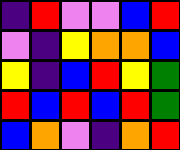[["indigo", "red", "violet", "violet", "blue", "red"], ["violet", "indigo", "yellow", "orange", "orange", "blue"], ["yellow", "indigo", "blue", "red", "yellow", "green"], ["red", "blue", "red", "blue", "red", "green"], ["blue", "orange", "violet", "indigo", "orange", "red"]]